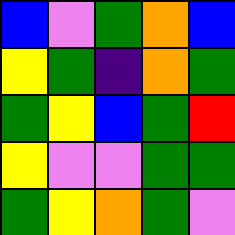[["blue", "violet", "green", "orange", "blue"], ["yellow", "green", "indigo", "orange", "green"], ["green", "yellow", "blue", "green", "red"], ["yellow", "violet", "violet", "green", "green"], ["green", "yellow", "orange", "green", "violet"]]